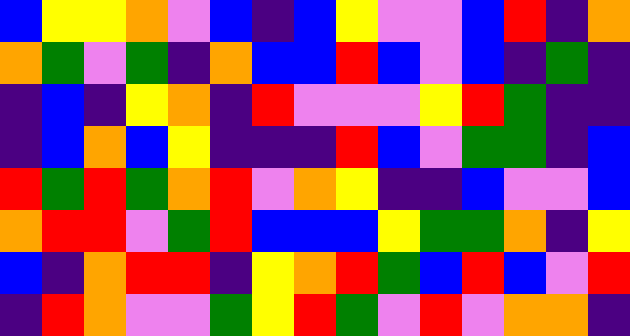[["blue", "yellow", "yellow", "orange", "violet", "blue", "indigo", "blue", "yellow", "violet", "violet", "blue", "red", "indigo", "orange"], ["orange", "green", "violet", "green", "indigo", "orange", "blue", "blue", "red", "blue", "violet", "blue", "indigo", "green", "indigo"], ["indigo", "blue", "indigo", "yellow", "orange", "indigo", "red", "violet", "violet", "violet", "yellow", "red", "green", "indigo", "indigo"], ["indigo", "blue", "orange", "blue", "yellow", "indigo", "indigo", "indigo", "red", "blue", "violet", "green", "green", "indigo", "blue"], ["red", "green", "red", "green", "orange", "red", "violet", "orange", "yellow", "indigo", "indigo", "blue", "violet", "violet", "blue"], ["orange", "red", "red", "violet", "green", "red", "blue", "blue", "blue", "yellow", "green", "green", "orange", "indigo", "yellow"], ["blue", "indigo", "orange", "red", "red", "indigo", "yellow", "orange", "red", "green", "blue", "red", "blue", "violet", "red"], ["indigo", "red", "orange", "violet", "violet", "green", "yellow", "red", "green", "violet", "red", "violet", "orange", "orange", "indigo"]]